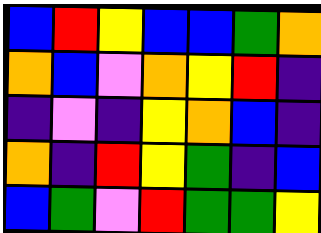[["blue", "red", "yellow", "blue", "blue", "green", "orange"], ["orange", "blue", "violet", "orange", "yellow", "red", "indigo"], ["indigo", "violet", "indigo", "yellow", "orange", "blue", "indigo"], ["orange", "indigo", "red", "yellow", "green", "indigo", "blue"], ["blue", "green", "violet", "red", "green", "green", "yellow"]]